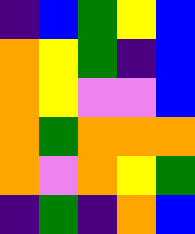[["indigo", "blue", "green", "yellow", "blue"], ["orange", "yellow", "green", "indigo", "blue"], ["orange", "yellow", "violet", "violet", "blue"], ["orange", "green", "orange", "orange", "orange"], ["orange", "violet", "orange", "yellow", "green"], ["indigo", "green", "indigo", "orange", "blue"]]